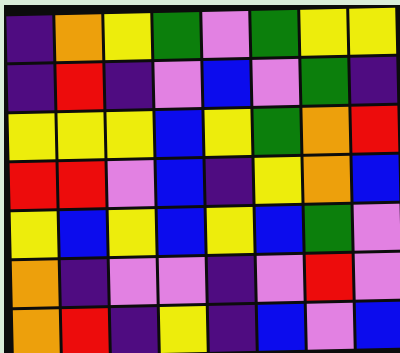[["indigo", "orange", "yellow", "green", "violet", "green", "yellow", "yellow"], ["indigo", "red", "indigo", "violet", "blue", "violet", "green", "indigo"], ["yellow", "yellow", "yellow", "blue", "yellow", "green", "orange", "red"], ["red", "red", "violet", "blue", "indigo", "yellow", "orange", "blue"], ["yellow", "blue", "yellow", "blue", "yellow", "blue", "green", "violet"], ["orange", "indigo", "violet", "violet", "indigo", "violet", "red", "violet"], ["orange", "red", "indigo", "yellow", "indigo", "blue", "violet", "blue"]]